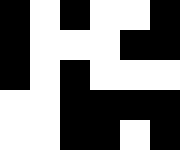[["black", "white", "black", "white", "white", "black"], ["black", "white", "white", "white", "black", "black"], ["black", "white", "black", "white", "white", "white"], ["white", "white", "black", "black", "black", "black"], ["white", "white", "black", "black", "white", "black"]]